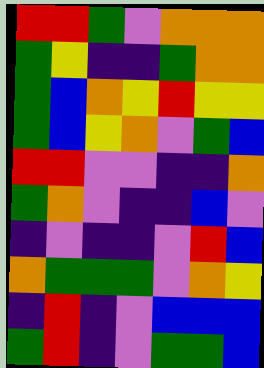[["red", "red", "green", "violet", "orange", "orange", "orange"], ["green", "yellow", "indigo", "indigo", "green", "orange", "orange"], ["green", "blue", "orange", "yellow", "red", "yellow", "yellow"], ["green", "blue", "yellow", "orange", "violet", "green", "blue"], ["red", "red", "violet", "violet", "indigo", "indigo", "orange"], ["green", "orange", "violet", "indigo", "indigo", "blue", "violet"], ["indigo", "violet", "indigo", "indigo", "violet", "red", "blue"], ["orange", "green", "green", "green", "violet", "orange", "yellow"], ["indigo", "red", "indigo", "violet", "blue", "blue", "blue"], ["green", "red", "indigo", "violet", "green", "green", "blue"]]